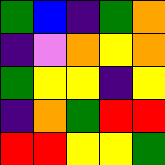[["green", "blue", "indigo", "green", "orange"], ["indigo", "violet", "orange", "yellow", "orange"], ["green", "yellow", "yellow", "indigo", "yellow"], ["indigo", "orange", "green", "red", "red"], ["red", "red", "yellow", "yellow", "green"]]